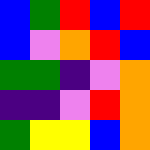[["blue", "green", "red", "blue", "red"], ["blue", "violet", "orange", "red", "blue"], ["green", "green", "indigo", "violet", "orange"], ["indigo", "indigo", "violet", "red", "orange"], ["green", "yellow", "yellow", "blue", "orange"]]